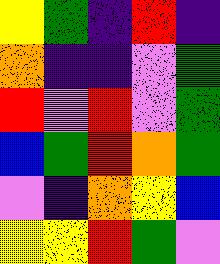[["yellow", "green", "indigo", "red", "indigo"], ["orange", "indigo", "indigo", "violet", "green"], ["red", "violet", "red", "violet", "green"], ["blue", "green", "red", "orange", "green"], ["violet", "indigo", "orange", "yellow", "blue"], ["yellow", "yellow", "red", "green", "violet"]]